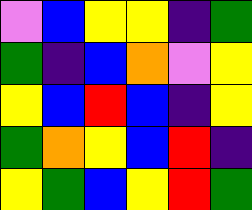[["violet", "blue", "yellow", "yellow", "indigo", "green"], ["green", "indigo", "blue", "orange", "violet", "yellow"], ["yellow", "blue", "red", "blue", "indigo", "yellow"], ["green", "orange", "yellow", "blue", "red", "indigo"], ["yellow", "green", "blue", "yellow", "red", "green"]]